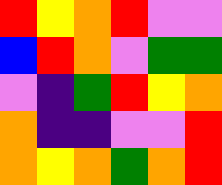[["red", "yellow", "orange", "red", "violet", "violet"], ["blue", "red", "orange", "violet", "green", "green"], ["violet", "indigo", "green", "red", "yellow", "orange"], ["orange", "indigo", "indigo", "violet", "violet", "red"], ["orange", "yellow", "orange", "green", "orange", "red"]]